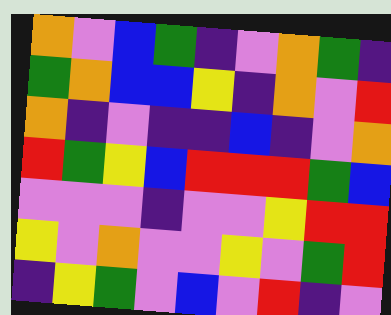[["orange", "violet", "blue", "green", "indigo", "violet", "orange", "green", "indigo"], ["green", "orange", "blue", "blue", "yellow", "indigo", "orange", "violet", "red"], ["orange", "indigo", "violet", "indigo", "indigo", "blue", "indigo", "violet", "orange"], ["red", "green", "yellow", "blue", "red", "red", "red", "green", "blue"], ["violet", "violet", "violet", "indigo", "violet", "violet", "yellow", "red", "red"], ["yellow", "violet", "orange", "violet", "violet", "yellow", "violet", "green", "red"], ["indigo", "yellow", "green", "violet", "blue", "violet", "red", "indigo", "violet"]]